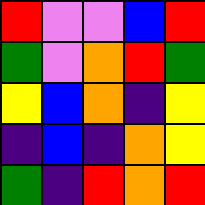[["red", "violet", "violet", "blue", "red"], ["green", "violet", "orange", "red", "green"], ["yellow", "blue", "orange", "indigo", "yellow"], ["indigo", "blue", "indigo", "orange", "yellow"], ["green", "indigo", "red", "orange", "red"]]